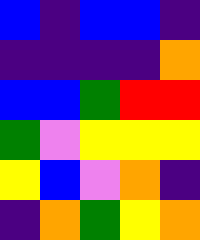[["blue", "indigo", "blue", "blue", "indigo"], ["indigo", "indigo", "indigo", "indigo", "orange"], ["blue", "blue", "green", "red", "red"], ["green", "violet", "yellow", "yellow", "yellow"], ["yellow", "blue", "violet", "orange", "indigo"], ["indigo", "orange", "green", "yellow", "orange"]]